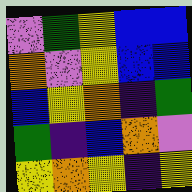[["violet", "green", "yellow", "blue", "blue"], ["orange", "violet", "yellow", "blue", "blue"], ["blue", "yellow", "orange", "indigo", "green"], ["green", "indigo", "blue", "orange", "violet"], ["yellow", "orange", "yellow", "indigo", "yellow"]]